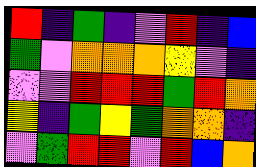[["red", "indigo", "green", "indigo", "violet", "red", "indigo", "blue"], ["green", "violet", "orange", "orange", "orange", "yellow", "violet", "indigo"], ["violet", "violet", "red", "red", "red", "green", "red", "orange"], ["yellow", "indigo", "green", "yellow", "green", "orange", "orange", "indigo"], ["violet", "green", "red", "red", "violet", "red", "blue", "orange"]]